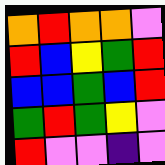[["orange", "red", "orange", "orange", "violet"], ["red", "blue", "yellow", "green", "red"], ["blue", "blue", "green", "blue", "red"], ["green", "red", "green", "yellow", "violet"], ["red", "violet", "violet", "indigo", "violet"]]